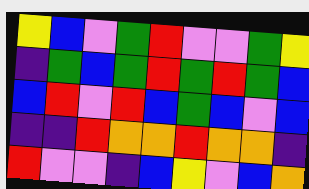[["yellow", "blue", "violet", "green", "red", "violet", "violet", "green", "yellow"], ["indigo", "green", "blue", "green", "red", "green", "red", "green", "blue"], ["blue", "red", "violet", "red", "blue", "green", "blue", "violet", "blue"], ["indigo", "indigo", "red", "orange", "orange", "red", "orange", "orange", "indigo"], ["red", "violet", "violet", "indigo", "blue", "yellow", "violet", "blue", "orange"]]